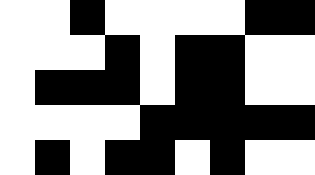[["white", "white", "black", "white", "white", "white", "white", "black", "black"], ["white", "white", "white", "black", "white", "black", "black", "white", "white"], ["white", "black", "black", "black", "white", "black", "black", "white", "white"], ["white", "white", "white", "white", "black", "black", "black", "black", "black"], ["white", "black", "white", "black", "black", "white", "black", "white", "white"]]